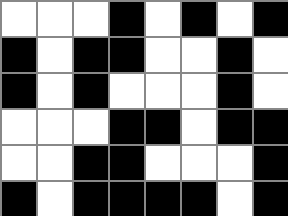[["white", "white", "white", "black", "white", "black", "white", "black"], ["black", "white", "black", "black", "white", "white", "black", "white"], ["black", "white", "black", "white", "white", "white", "black", "white"], ["white", "white", "white", "black", "black", "white", "black", "black"], ["white", "white", "black", "black", "white", "white", "white", "black"], ["black", "white", "black", "black", "black", "black", "white", "black"]]